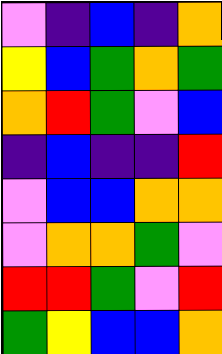[["violet", "indigo", "blue", "indigo", "orange"], ["yellow", "blue", "green", "orange", "green"], ["orange", "red", "green", "violet", "blue"], ["indigo", "blue", "indigo", "indigo", "red"], ["violet", "blue", "blue", "orange", "orange"], ["violet", "orange", "orange", "green", "violet"], ["red", "red", "green", "violet", "red"], ["green", "yellow", "blue", "blue", "orange"]]